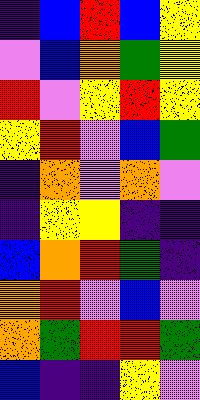[["indigo", "blue", "red", "blue", "yellow"], ["violet", "blue", "orange", "green", "yellow"], ["red", "violet", "yellow", "red", "yellow"], ["yellow", "red", "violet", "blue", "green"], ["indigo", "orange", "violet", "orange", "violet"], ["indigo", "yellow", "yellow", "indigo", "indigo"], ["blue", "orange", "red", "green", "indigo"], ["orange", "red", "violet", "blue", "violet"], ["orange", "green", "red", "red", "green"], ["blue", "indigo", "indigo", "yellow", "violet"]]